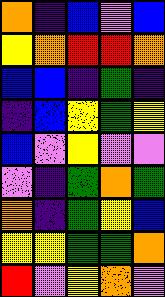[["orange", "indigo", "blue", "violet", "blue"], ["yellow", "orange", "red", "red", "orange"], ["blue", "blue", "indigo", "green", "indigo"], ["indigo", "blue", "yellow", "green", "yellow"], ["blue", "violet", "yellow", "violet", "violet"], ["violet", "indigo", "green", "orange", "green"], ["orange", "indigo", "green", "yellow", "blue"], ["yellow", "yellow", "green", "green", "orange"], ["red", "violet", "yellow", "orange", "violet"]]